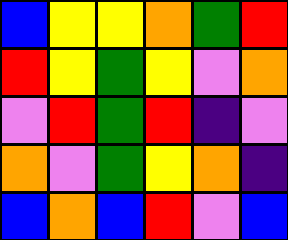[["blue", "yellow", "yellow", "orange", "green", "red"], ["red", "yellow", "green", "yellow", "violet", "orange"], ["violet", "red", "green", "red", "indigo", "violet"], ["orange", "violet", "green", "yellow", "orange", "indigo"], ["blue", "orange", "blue", "red", "violet", "blue"]]